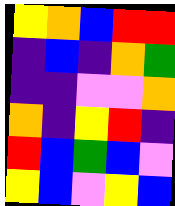[["yellow", "orange", "blue", "red", "red"], ["indigo", "blue", "indigo", "orange", "green"], ["indigo", "indigo", "violet", "violet", "orange"], ["orange", "indigo", "yellow", "red", "indigo"], ["red", "blue", "green", "blue", "violet"], ["yellow", "blue", "violet", "yellow", "blue"]]